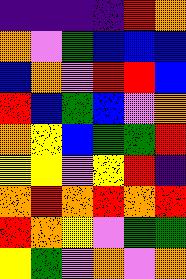[["indigo", "indigo", "indigo", "indigo", "red", "orange"], ["orange", "violet", "green", "blue", "blue", "blue"], ["blue", "orange", "violet", "red", "red", "blue"], ["red", "blue", "green", "blue", "violet", "orange"], ["orange", "yellow", "blue", "green", "green", "red"], ["yellow", "yellow", "violet", "yellow", "red", "indigo"], ["orange", "red", "orange", "red", "orange", "red"], ["red", "orange", "yellow", "violet", "green", "green"], ["yellow", "green", "violet", "orange", "violet", "orange"]]